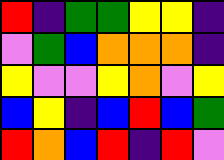[["red", "indigo", "green", "green", "yellow", "yellow", "indigo"], ["violet", "green", "blue", "orange", "orange", "orange", "indigo"], ["yellow", "violet", "violet", "yellow", "orange", "violet", "yellow"], ["blue", "yellow", "indigo", "blue", "red", "blue", "green"], ["red", "orange", "blue", "red", "indigo", "red", "violet"]]